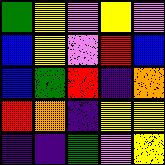[["green", "yellow", "violet", "yellow", "violet"], ["blue", "yellow", "violet", "red", "blue"], ["blue", "green", "red", "indigo", "orange"], ["red", "orange", "indigo", "yellow", "yellow"], ["indigo", "indigo", "green", "violet", "yellow"]]